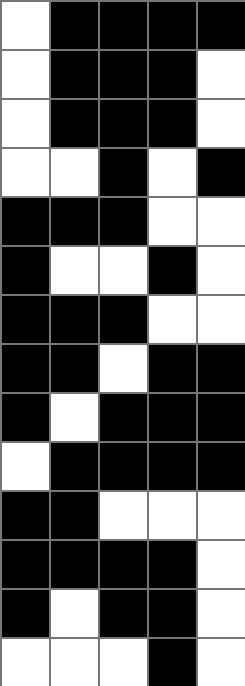[["white", "black", "black", "black", "black"], ["white", "black", "black", "black", "white"], ["white", "black", "black", "black", "white"], ["white", "white", "black", "white", "black"], ["black", "black", "black", "white", "white"], ["black", "white", "white", "black", "white"], ["black", "black", "black", "white", "white"], ["black", "black", "white", "black", "black"], ["black", "white", "black", "black", "black"], ["white", "black", "black", "black", "black"], ["black", "black", "white", "white", "white"], ["black", "black", "black", "black", "white"], ["black", "white", "black", "black", "white"], ["white", "white", "white", "black", "white"]]